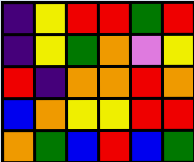[["indigo", "yellow", "red", "red", "green", "red"], ["indigo", "yellow", "green", "orange", "violet", "yellow"], ["red", "indigo", "orange", "orange", "red", "orange"], ["blue", "orange", "yellow", "yellow", "red", "red"], ["orange", "green", "blue", "red", "blue", "green"]]